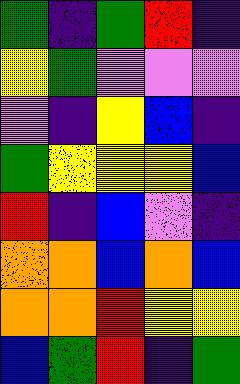[["green", "indigo", "green", "red", "indigo"], ["yellow", "green", "violet", "violet", "violet"], ["violet", "indigo", "yellow", "blue", "indigo"], ["green", "yellow", "yellow", "yellow", "blue"], ["red", "indigo", "blue", "violet", "indigo"], ["orange", "orange", "blue", "orange", "blue"], ["orange", "orange", "red", "yellow", "yellow"], ["blue", "green", "red", "indigo", "green"]]